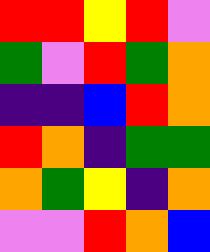[["red", "red", "yellow", "red", "violet"], ["green", "violet", "red", "green", "orange"], ["indigo", "indigo", "blue", "red", "orange"], ["red", "orange", "indigo", "green", "green"], ["orange", "green", "yellow", "indigo", "orange"], ["violet", "violet", "red", "orange", "blue"]]